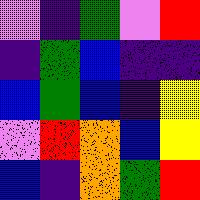[["violet", "indigo", "green", "violet", "red"], ["indigo", "green", "blue", "indigo", "indigo"], ["blue", "green", "blue", "indigo", "yellow"], ["violet", "red", "orange", "blue", "yellow"], ["blue", "indigo", "orange", "green", "red"]]